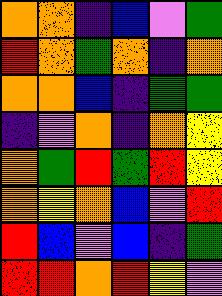[["orange", "orange", "indigo", "blue", "violet", "green"], ["red", "orange", "green", "orange", "indigo", "orange"], ["orange", "orange", "blue", "indigo", "green", "green"], ["indigo", "violet", "orange", "indigo", "orange", "yellow"], ["orange", "green", "red", "green", "red", "yellow"], ["orange", "yellow", "orange", "blue", "violet", "red"], ["red", "blue", "violet", "blue", "indigo", "green"], ["red", "red", "orange", "red", "yellow", "violet"]]